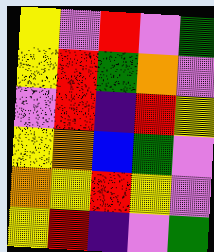[["yellow", "violet", "red", "violet", "green"], ["yellow", "red", "green", "orange", "violet"], ["violet", "red", "indigo", "red", "yellow"], ["yellow", "orange", "blue", "green", "violet"], ["orange", "yellow", "red", "yellow", "violet"], ["yellow", "red", "indigo", "violet", "green"]]